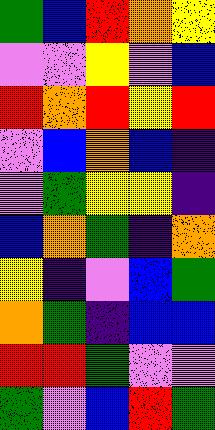[["green", "blue", "red", "orange", "yellow"], ["violet", "violet", "yellow", "violet", "blue"], ["red", "orange", "red", "yellow", "red"], ["violet", "blue", "orange", "blue", "indigo"], ["violet", "green", "yellow", "yellow", "indigo"], ["blue", "orange", "green", "indigo", "orange"], ["yellow", "indigo", "violet", "blue", "green"], ["orange", "green", "indigo", "blue", "blue"], ["red", "red", "green", "violet", "violet"], ["green", "violet", "blue", "red", "green"]]